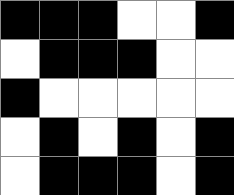[["black", "black", "black", "white", "white", "black"], ["white", "black", "black", "black", "white", "white"], ["black", "white", "white", "white", "white", "white"], ["white", "black", "white", "black", "white", "black"], ["white", "black", "black", "black", "white", "black"]]